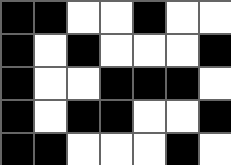[["black", "black", "white", "white", "black", "white", "white"], ["black", "white", "black", "white", "white", "white", "black"], ["black", "white", "white", "black", "black", "black", "white"], ["black", "white", "black", "black", "white", "white", "black"], ["black", "black", "white", "white", "white", "black", "white"]]